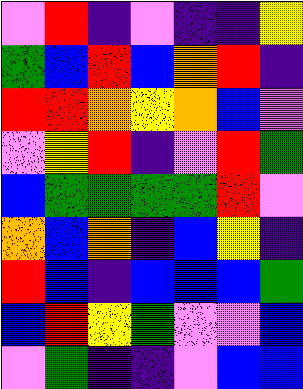[["violet", "red", "indigo", "violet", "indigo", "indigo", "yellow"], ["green", "blue", "red", "blue", "orange", "red", "indigo"], ["red", "red", "orange", "yellow", "orange", "blue", "violet"], ["violet", "yellow", "red", "indigo", "violet", "red", "green"], ["blue", "green", "green", "green", "green", "red", "violet"], ["orange", "blue", "orange", "indigo", "blue", "yellow", "indigo"], ["red", "blue", "indigo", "blue", "blue", "blue", "green"], ["blue", "red", "yellow", "green", "violet", "violet", "blue"], ["violet", "green", "indigo", "indigo", "violet", "blue", "blue"]]